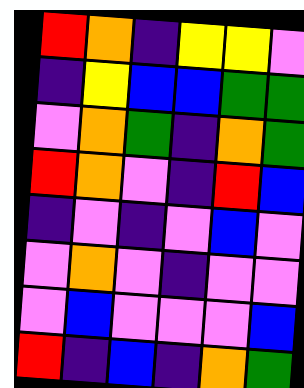[["red", "orange", "indigo", "yellow", "yellow", "violet"], ["indigo", "yellow", "blue", "blue", "green", "green"], ["violet", "orange", "green", "indigo", "orange", "green"], ["red", "orange", "violet", "indigo", "red", "blue"], ["indigo", "violet", "indigo", "violet", "blue", "violet"], ["violet", "orange", "violet", "indigo", "violet", "violet"], ["violet", "blue", "violet", "violet", "violet", "blue"], ["red", "indigo", "blue", "indigo", "orange", "green"]]